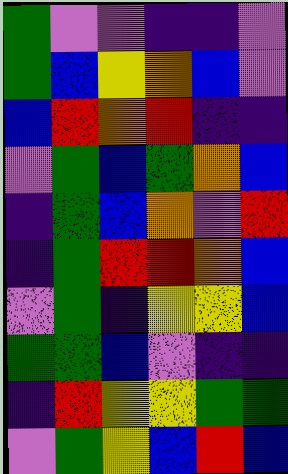[["green", "violet", "violet", "indigo", "indigo", "violet"], ["green", "blue", "yellow", "orange", "blue", "violet"], ["blue", "red", "orange", "red", "indigo", "indigo"], ["violet", "green", "blue", "green", "orange", "blue"], ["indigo", "green", "blue", "orange", "violet", "red"], ["indigo", "green", "red", "red", "orange", "blue"], ["violet", "green", "indigo", "yellow", "yellow", "blue"], ["green", "green", "blue", "violet", "indigo", "indigo"], ["indigo", "red", "yellow", "yellow", "green", "green"], ["violet", "green", "yellow", "blue", "red", "blue"]]